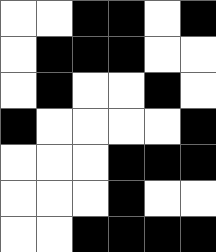[["white", "white", "black", "black", "white", "black"], ["white", "black", "black", "black", "white", "white"], ["white", "black", "white", "white", "black", "white"], ["black", "white", "white", "white", "white", "black"], ["white", "white", "white", "black", "black", "black"], ["white", "white", "white", "black", "white", "white"], ["white", "white", "black", "black", "black", "black"]]